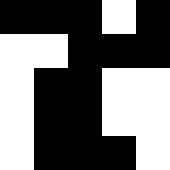[["black", "black", "black", "white", "black"], ["white", "white", "black", "black", "black"], ["white", "black", "black", "white", "white"], ["white", "black", "black", "white", "white"], ["white", "black", "black", "black", "white"]]